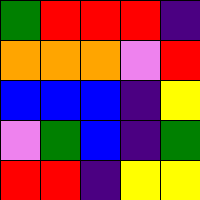[["green", "red", "red", "red", "indigo"], ["orange", "orange", "orange", "violet", "red"], ["blue", "blue", "blue", "indigo", "yellow"], ["violet", "green", "blue", "indigo", "green"], ["red", "red", "indigo", "yellow", "yellow"]]